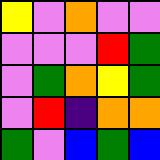[["yellow", "violet", "orange", "violet", "violet"], ["violet", "violet", "violet", "red", "green"], ["violet", "green", "orange", "yellow", "green"], ["violet", "red", "indigo", "orange", "orange"], ["green", "violet", "blue", "green", "blue"]]